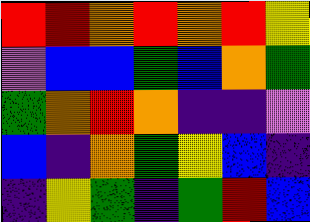[["red", "red", "orange", "red", "orange", "red", "yellow"], ["violet", "blue", "blue", "green", "blue", "orange", "green"], ["green", "orange", "red", "orange", "indigo", "indigo", "violet"], ["blue", "indigo", "orange", "green", "yellow", "blue", "indigo"], ["indigo", "yellow", "green", "indigo", "green", "red", "blue"]]